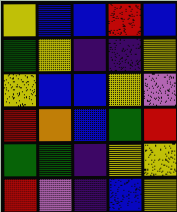[["yellow", "blue", "blue", "red", "blue"], ["green", "yellow", "indigo", "indigo", "yellow"], ["yellow", "blue", "blue", "yellow", "violet"], ["red", "orange", "blue", "green", "red"], ["green", "green", "indigo", "yellow", "yellow"], ["red", "violet", "indigo", "blue", "yellow"]]